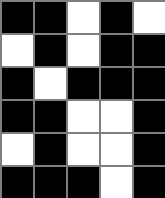[["black", "black", "white", "black", "white"], ["white", "black", "white", "black", "black"], ["black", "white", "black", "black", "black"], ["black", "black", "white", "white", "black"], ["white", "black", "white", "white", "black"], ["black", "black", "black", "white", "black"]]